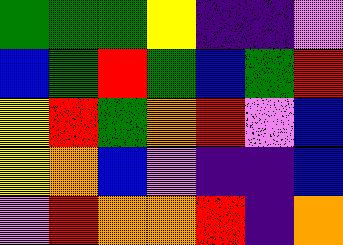[["green", "green", "green", "yellow", "indigo", "indigo", "violet"], ["blue", "green", "red", "green", "blue", "green", "red"], ["yellow", "red", "green", "orange", "red", "violet", "blue"], ["yellow", "orange", "blue", "violet", "indigo", "indigo", "blue"], ["violet", "red", "orange", "orange", "red", "indigo", "orange"]]